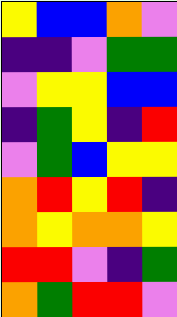[["yellow", "blue", "blue", "orange", "violet"], ["indigo", "indigo", "violet", "green", "green"], ["violet", "yellow", "yellow", "blue", "blue"], ["indigo", "green", "yellow", "indigo", "red"], ["violet", "green", "blue", "yellow", "yellow"], ["orange", "red", "yellow", "red", "indigo"], ["orange", "yellow", "orange", "orange", "yellow"], ["red", "red", "violet", "indigo", "green"], ["orange", "green", "red", "red", "violet"]]